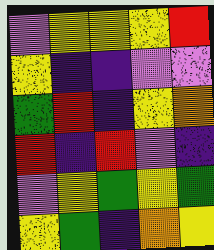[["violet", "yellow", "yellow", "yellow", "red"], ["yellow", "indigo", "indigo", "violet", "violet"], ["green", "red", "indigo", "yellow", "orange"], ["red", "indigo", "red", "violet", "indigo"], ["violet", "yellow", "green", "yellow", "green"], ["yellow", "green", "indigo", "orange", "yellow"]]